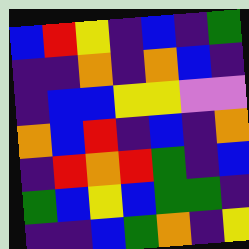[["blue", "red", "yellow", "indigo", "blue", "indigo", "green"], ["indigo", "indigo", "orange", "indigo", "orange", "blue", "indigo"], ["indigo", "blue", "blue", "yellow", "yellow", "violet", "violet"], ["orange", "blue", "red", "indigo", "blue", "indigo", "orange"], ["indigo", "red", "orange", "red", "green", "indigo", "blue"], ["green", "blue", "yellow", "blue", "green", "green", "indigo"], ["indigo", "indigo", "blue", "green", "orange", "indigo", "yellow"]]